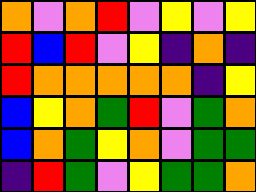[["orange", "violet", "orange", "red", "violet", "yellow", "violet", "yellow"], ["red", "blue", "red", "violet", "yellow", "indigo", "orange", "indigo"], ["red", "orange", "orange", "orange", "orange", "orange", "indigo", "yellow"], ["blue", "yellow", "orange", "green", "red", "violet", "green", "orange"], ["blue", "orange", "green", "yellow", "orange", "violet", "green", "green"], ["indigo", "red", "green", "violet", "yellow", "green", "green", "orange"]]